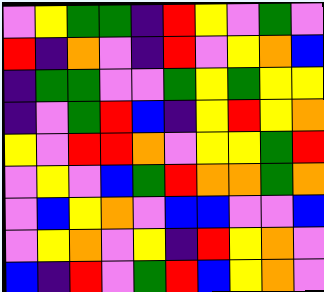[["violet", "yellow", "green", "green", "indigo", "red", "yellow", "violet", "green", "violet"], ["red", "indigo", "orange", "violet", "indigo", "red", "violet", "yellow", "orange", "blue"], ["indigo", "green", "green", "violet", "violet", "green", "yellow", "green", "yellow", "yellow"], ["indigo", "violet", "green", "red", "blue", "indigo", "yellow", "red", "yellow", "orange"], ["yellow", "violet", "red", "red", "orange", "violet", "yellow", "yellow", "green", "red"], ["violet", "yellow", "violet", "blue", "green", "red", "orange", "orange", "green", "orange"], ["violet", "blue", "yellow", "orange", "violet", "blue", "blue", "violet", "violet", "blue"], ["violet", "yellow", "orange", "violet", "yellow", "indigo", "red", "yellow", "orange", "violet"], ["blue", "indigo", "red", "violet", "green", "red", "blue", "yellow", "orange", "violet"]]